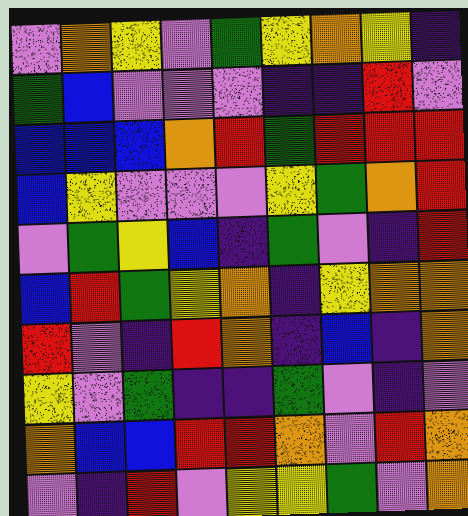[["violet", "orange", "yellow", "violet", "green", "yellow", "orange", "yellow", "indigo"], ["green", "blue", "violet", "violet", "violet", "indigo", "indigo", "red", "violet"], ["blue", "blue", "blue", "orange", "red", "green", "red", "red", "red"], ["blue", "yellow", "violet", "violet", "violet", "yellow", "green", "orange", "red"], ["violet", "green", "yellow", "blue", "indigo", "green", "violet", "indigo", "red"], ["blue", "red", "green", "yellow", "orange", "indigo", "yellow", "orange", "orange"], ["red", "violet", "indigo", "red", "orange", "indigo", "blue", "indigo", "orange"], ["yellow", "violet", "green", "indigo", "indigo", "green", "violet", "indigo", "violet"], ["orange", "blue", "blue", "red", "red", "orange", "violet", "red", "orange"], ["violet", "indigo", "red", "violet", "yellow", "yellow", "green", "violet", "orange"]]